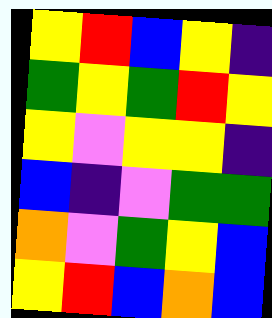[["yellow", "red", "blue", "yellow", "indigo"], ["green", "yellow", "green", "red", "yellow"], ["yellow", "violet", "yellow", "yellow", "indigo"], ["blue", "indigo", "violet", "green", "green"], ["orange", "violet", "green", "yellow", "blue"], ["yellow", "red", "blue", "orange", "blue"]]